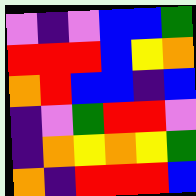[["violet", "indigo", "violet", "blue", "blue", "green"], ["red", "red", "red", "blue", "yellow", "orange"], ["orange", "red", "blue", "blue", "indigo", "blue"], ["indigo", "violet", "green", "red", "red", "violet"], ["indigo", "orange", "yellow", "orange", "yellow", "green"], ["orange", "indigo", "red", "red", "red", "blue"]]